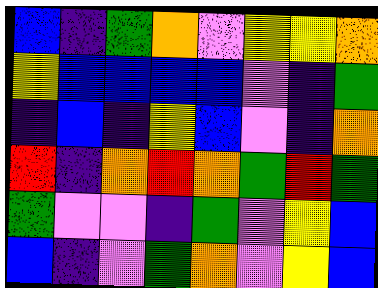[["blue", "indigo", "green", "orange", "violet", "yellow", "yellow", "orange"], ["yellow", "blue", "blue", "blue", "blue", "violet", "indigo", "green"], ["indigo", "blue", "indigo", "yellow", "blue", "violet", "indigo", "orange"], ["red", "indigo", "orange", "red", "orange", "green", "red", "green"], ["green", "violet", "violet", "indigo", "green", "violet", "yellow", "blue"], ["blue", "indigo", "violet", "green", "orange", "violet", "yellow", "blue"]]